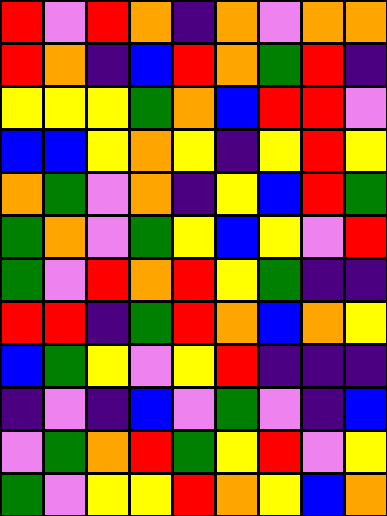[["red", "violet", "red", "orange", "indigo", "orange", "violet", "orange", "orange"], ["red", "orange", "indigo", "blue", "red", "orange", "green", "red", "indigo"], ["yellow", "yellow", "yellow", "green", "orange", "blue", "red", "red", "violet"], ["blue", "blue", "yellow", "orange", "yellow", "indigo", "yellow", "red", "yellow"], ["orange", "green", "violet", "orange", "indigo", "yellow", "blue", "red", "green"], ["green", "orange", "violet", "green", "yellow", "blue", "yellow", "violet", "red"], ["green", "violet", "red", "orange", "red", "yellow", "green", "indigo", "indigo"], ["red", "red", "indigo", "green", "red", "orange", "blue", "orange", "yellow"], ["blue", "green", "yellow", "violet", "yellow", "red", "indigo", "indigo", "indigo"], ["indigo", "violet", "indigo", "blue", "violet", "green", "violet", "indigo", "blue"], ["violet", "green", "orange", "red", "green", "yellow", "red", "violet", "yellow"], ["green", "violet", "yellow", "yellow", "red", "orange", "yellow", "blue", "orange"]]